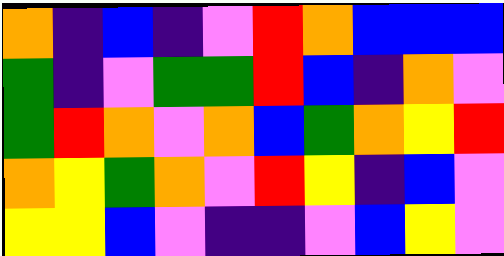[["orange", "indigo", "blue", "indigo", "violet", "red", "orange", "blue", "blue", "blue"], ["green", "indigo", "violet", "green", "green", "red", "blue", "indigo", "orange", "violet"], ["green", "red", "orange", "violet", "orange", "blue", "green", "orange", "yellow", "red"], ["orange", "yellow", "green", "orange", "violet", "red", "yellow", "indigo", "blue", "violet"], ["yellow", "yellow", "blue", "violet", "indigo", "indigo", "violet", "blue", "yellow", "violet"]]